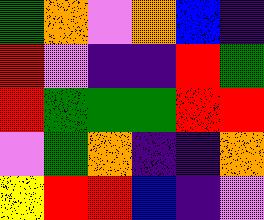[["green", "orange", "violet", "orange", "blue", "indigo"], ["red", "violet", "indigo", "indigo", "red", "green"], ["red", "green", "green", "green", "red", "red"], ["violet", "green", "orange", "indigo", "indigo", "orange"], ["yellow", "red", "red", "blue", "indigo", "violet"]]